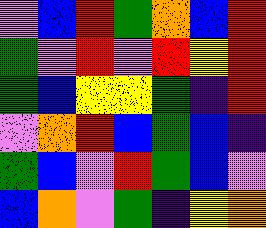[["violet", "blue", "red", "green", "orange", "blue", "red"], ["green", "violet", "red", "violet", "red", "yellow", "red"], ["green", "blue", "yellow", "yellow", "green", "indigo", "red"], ["violet", "orange", "red", "blue", "green", "blue", "indigo"], ["green", "blue", "violet", "red", "green", "blue", "violet"], ["blue", "orange", "violet", "green", "indigo", "yellow", "orange"]]